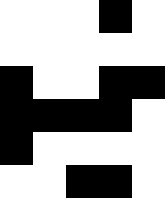[["white", "white", "white", "black", "white"], ["white", "white", "white", "white", "white"], ["black", "white", "white", "black", "black"], ["black", "black", "black", "black", "white"], ["black", "white", "white", "white", "white"], ["white", "white", "black", "black", "white"]]